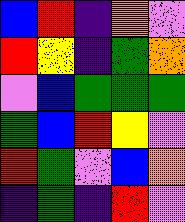[["blue", "red", "indigo", "orange", "violet"], ["red", "yellow", "indigo", "green", "orange"], ["violet", "blue", "green", "green", "green"], ["green", "blue", "red", "yellow", "violet"], ["red", "green", "violet", "blue", "orange"], ["indigo", "green", "indigo", "red", "violet"]]